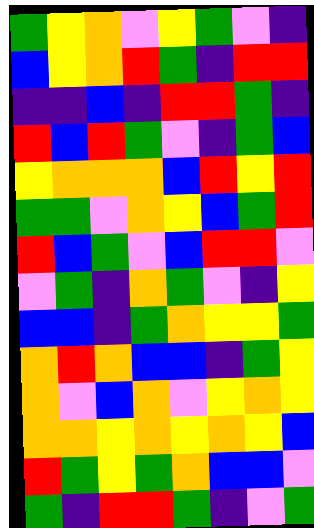[["green", "yellow", "orange", "violet", "yellow", "green", "violet", "indigo"], ["blue", "yellow", "orange", "red", "green", "indigo", "red", "red"], ["indigo", "indigo", "blue", "indigo", "red", "red", "green", "indigo"], ["red", "blue", "red", "green", "violet", "indigo", "green", "blue"], ["yellow", "orange", "orange", "orange", "blue", "red", "yellow", "red"], ["green", "green", "violet", "orange", "yellow", "blue", "green", "red"], ["red", "blue", "green", "violet", "blue", "red", "red", "violet"], ["violet", "green", "indigo", "orange", "green", "violet", "indigo", "yellow"], ["blue", "blue", "indigo", "green", "orange", "yellow", "yellow", "green"], ["orange", "red", "orange", "blue", "blue", "indigo", "green", "yellow"], ["orange", "violet", "blue", "orange", "violet", "yellow", "orange", "yellow"], ["orange", "orange", "yellow", "orange", "yellow", "orange", "yellow", "blue"], ["red", "green", "yellow", "green", "orange", "blue", "blue", "violet"], ["green", "indigo", "red", "red", "green", "indigo", "violet", "green"]]